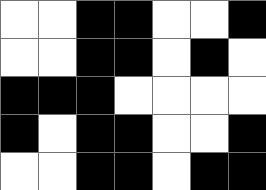[["white", "white", "black", "black", "white", "white", "black"], ["white", "white", "black", "black", "white", "black", "white"], ["black", "black", "black", "white", "white", "white", "white"], ["black", "white", "black", "black", "white", "white", "black"], ["white", "white", "black", "black", "white", "black", "black"]]